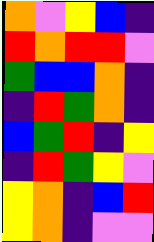[["orange", "violet", "yellow", "blue", "indigo"], ["red", "orange", "red", "red", "violet"], ["green", "blue", "blue", "orange", "indigo"], ["indigo", "red", "green", "orange", "indigo"], ["blue", "green", "red", "indigo", "yellow"], ["indigo", "red", "green", "yellow", "violet"], ["yellow", "orange", "indigo", "blue", "red"], ["yellow", "orange", "indigo", "violet", "violet"]]